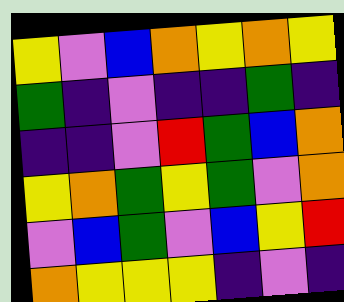[["yellow", "violet", "blue", "orange", "yellow", "orange", "yellow"], ["green", "indigo", "violet", "indigo", "indigo", "green", "indigo"], ["indigo", "indigo", "violet", "red", "green", "blue", "orange"], ["yellow", "orange", "green", "yellow", "green", "violet", "orange"], ["violet", "blue", "green", "violet", "blue", "yellow", "red"], ["orange", "yellow", "yellow", "yellow", "indigo", "violet", "indigo"]]